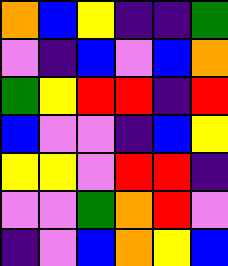[["orange", "blue", "yellow", "indigo", "indigo", "green"], ["violet", "indigo", "blue", "violet", "blue", "orange"], ["green", "yellow", "red", "red", "indigo", "red"], ["blue", "violet", "violet", "indigo", "blue", "yellow"], ["yellow", "yellow", "violet", "red", "red", "indigo"], ["violet", "violet", "green", "orange", "red", "violet"], ["indigo", "violet", "blue", "orange", "yellow", "blue"]]